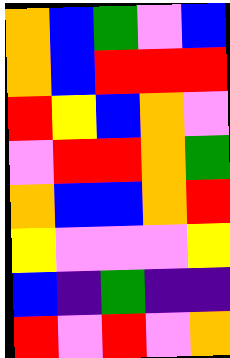[["orange", "blue", "green", "violet", "blue"], ["orange", "blue", "red", "red", "red"], ["red", "yellow", "blue", "orange", "violet"], ["violet", "red", "red", "orange", "green"], ["orange", "blue", "blue", "orange", "red"], ["yellow", "violet", "violet", "violet", "yellow"], ["blue", "indigo", "green", "indigo", "indigo"], ["red", "violet", "red", "violet", "orange"]]